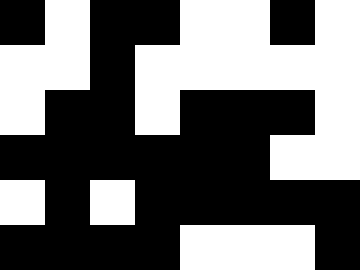[["black", "white", "black", "black", "white", "white", "black", "white"], ["white", "white", "black", "white", "white", "white", "white", "white"], ["white", "black", "black", "white", "black", "black", "black", "white"], ["black", "black", "black", "black", "black", "black", "white", "white"], ["white", "black", "white", "black", "black", "black", "black", "black"], ["black", "black", "black", "black", "white", "white", "white", "black"]]